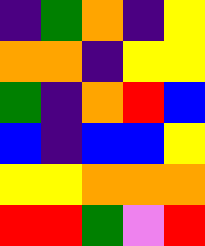[["indigo", "green", "orange", "indigo", "yellow"], ["orange", "orange", "indigo", "yellow", "yellow"], ["green", "indigo", "orange", "red", "blue"], ["blue", "indigo", "blue", "blue", "yellow"], ["yellow", "yellow", "orange", "orange", "orange"], ["red", "red", "green", "violet", "red"]]